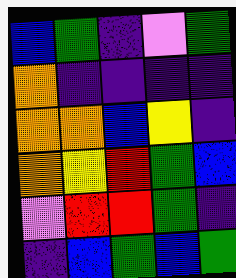[["blue", "green", "indigo", "violet", "green"], ["orange", "indigo", "indigo", "indigo", "indigo"], ["orange", "orange", "blue", "yellow", "indigo"], ["orange", "yellow", "red", "green", "blue"], ["violet", "red", "red", "green", "indigo"], ["indigo", "blue", "green", "blue", "green"]]